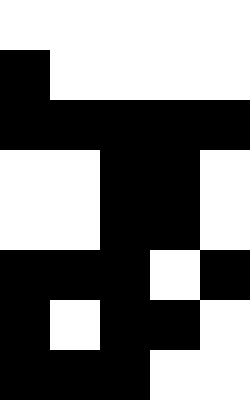[["white", "white", "white", "white", "white"], ["black", "white", "white", "white", "white"], ["black", "black", "black", "black", "black"], ["white", "white", "black", "black", "white"], ["white", "white", "black", "black", "white"], ["black", "black", "black", "white", "black"], ["black", "white", "black", "black", "white"], ["black", "black", "black", "white", "white"]]